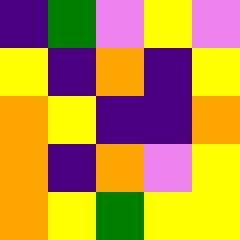[["indigo", "green", "violet", "yellow", "violet"], ["yellow", "indigo", "orange", "indigo", "yellow"], ["orange", "yellow", "indigo", "indigo", "orange"], ["orange", "indigo", "orange", "violet", "yellow"], ["orange", "yellow", "green", "yellow", "yellow"]]